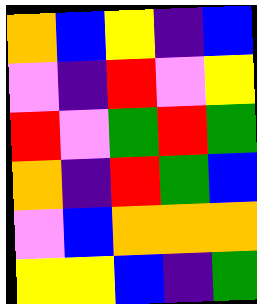[["orange", "blue", "yellow", "indigo", "blue"], ["violet", "indigo", "red", "violet", "yellow"], ["red", "violet", "green", "red", "green"], ["orange", "indigo", "red", "green", "blue"], ["violet", "blue", "orange", "orange", "orange"], ["yellow", "yellow", "blue", "indigo", "green"]]